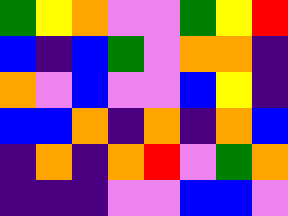[["green", "yellow", "orange", "violet", "violet", "green", "yellow", "red"], ["blue", "indigo", "blue", "green", "violet", "orange", "orange", "indigo"], ["orange", "violet", "blue", "violet", "violet", "blue", "yellow", "indigo"], ["blue", "blue", "orange", "indigo", "orange", "indigo", "orange", "blue"], ["indigo", "orange", "indigo", "orange", "red", "violet", "green", "orange"], ["indigo", "indigo", "indigo", "violet", "violet", "blue", "blue", "violet"]]